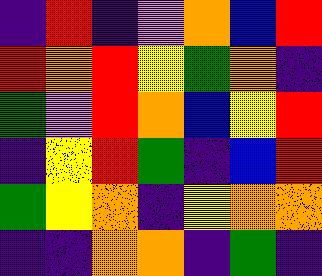[["indigo", "red", "indigo", "violet", "orange", "blue", "red"], ["red", "orange", "red", "yellow", "green", "orange", "indigo"], ["green", "violet", "red", "orange", "blue", "yellow", "red"], ["indigo", "yellow", "red", "green", "indigo", "blue", "red"], ["green", "yellow", "orange", "indigo", "yellow", "orange", "orange"], ["indigo", "indigo", "orange", "orange", "indigo", "green", "indigo"]]